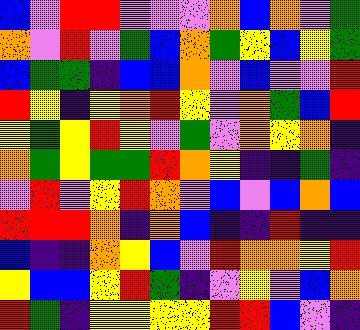[["blue", "violet", "red", "red", "violet", "violet", "violet", "orange", "blue", "orange", "violet", "green"], ["orange", "violet", "red", "violet", "green", "blue", "orange", "green", "yellow", "blue", "yellow", "green"], ["blue", "green", "green", "indigo", "blue", "blue", "orange", "violet", "blue", "violet", "violet", "red"], ["red", "yellow", "indigo", "yellow", "orange", "red", "yellow", "violet", "orange", "green", "blue", "red"], ["yellow", "green", "yellow", "red", "yellow", "violet", "green", "violet", "orange", "yellow", "orange", "indigo"], ["orange", "green", "yellow", "green", "green", "red", "orange", "yellow", "indigo", "indigo", "green", "indigo"], ["violet", "red", "violet", "yellow", "red", "orange", "violet", "blue", "violet", "blue", "orange", "blue"], ["red", "red", "red", "orange", "indigo", "orange", "blue", "indigo", "indigo", "red", "indigo", "indigo"], ["blue", "indigo", "indigo", "orange", "yellow", "blue", "violet", "red", "orange", "orange", "yellow", "red"], ["yellow", "blue", "blue", "yellow", "red", "green", "indigo", "violet", "yellow", "violet", "blue", "orange"], ["red", "green", "indigo", "yellow", "yellow", "yellow", "yellow", "red", "red", "blue", "violet", "indigo"]]